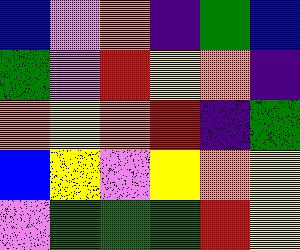[["blue", "violet", "orange", "indigo", "green", "blue"], ["green", "violet", "red", "yellow", "orange", "indigo"], ["orange", "yellow", "orange", "red", "indigo", "green"], ["blue", "yellow", "violet", "yellow", "orange", "yellow"], ["violet", "green", "green", "green", "red", "yellow"]]